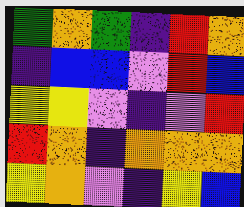[["green", "orange", "green", "indigo", "red", "orange"], ["indigo", "blue", "blue", "violet", "red", "blue"], ["yellow", "yellow", "violet", "indigo", "violet", "red"], ["red", "orange", "indigo", "orange", "orange", "orange"], ["yellow", "orange", "violet", "indigo", "yellow", "blue"]]